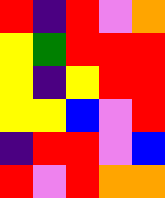[["red", "indigo", "red", "violet", "orange"], ["yellow", "green", "red", "red", "red"], ["yellow", "indigo", "yellow", "red", "red"], ["yellow", "yellow", "blue", "violet", "red"], ["indigo", "red", "red", "violet", "blue"], ["red", "violet", "red", "orange", "orange"]]